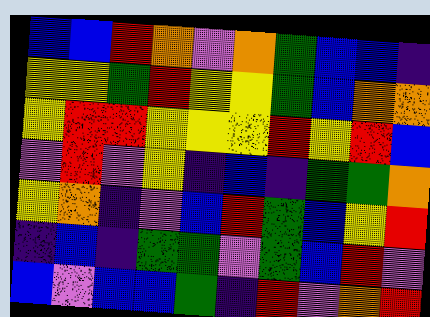[["blue", "blue", "red", "orange", "violet", "orange", "green", "blue", "blue", "indigo"], ["yellow", "yellow", "green", "red", "yellow", "yellow", "green", "blue", "orange", "orange"], ["yellow", "red", "red", "yellow", "yellow", "yellow", "red", "yellow", "red", "blue"], ["violet", "red", "violet", "yellow", "indigo", "blue", "indigo", "green", "green", "orange"], ["yellow", "orange", "indigo", "violet", "blue", "red", "green", "blue", "yellow", "red"], ["indigo", "blue", "indigo", "green", "green", "violet", "green", "blue", "red", "violet"], ["blue", "violet", "blue", "blue", "green", "indigo", "red", "violet", "orange", "red"]]